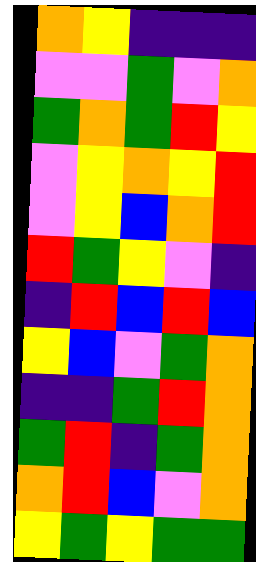[["orange", "yellow", "indigo", "indigo", "indigo"], ["violet", "violet", "green", "violet", "orange"], ["green", "orange", "green", "red", "yellow"], ["violet", "yellow", "orange", "yellow", "red"], ["violet", "yellow", "blue", "orange", "red"], ["red", "green", "yellow", "violet", "indigo"], ["indigo", "red", "blue", "red", "blue"], ["yellow", "blue", "violet", "green", "orange"], ["indigo", "indigo", "green", "red", "orange"], ["green", "red", "indigo", "green", "orange"], ["orange", "red", "blue", "violet", "orange"], ["yellow", "green", "yellow", "green", "green"]]